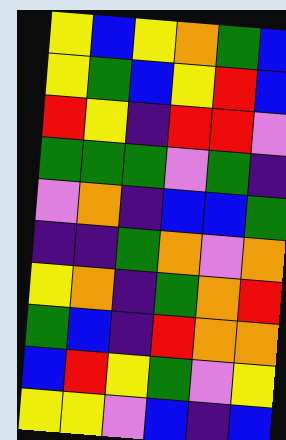[["yellow", "blue", "yellow", "orange", "green", "blue"], ["yellow", "green", "blue", "yellow", "red", "blue"], ["red", "yellow", "indigo", "red", "red", "violet"], ["green", "green", "green", "violet", "green", "indigo"], ["violet", "orange", "indigo", "blue", "blue", "green"], ["indigo", "indigo", "green", "orange", "violet", "orange"], ["yellow", "orange", "indigo", "green", "orange", "red"], ["green", "blue", "indigo", "red", "orange", "orange"], ["blue", "red", "yellow", "green", "violet", "yellow"], ["yellow", "yellow", "violet", "blue", "indigo", "blue"]]